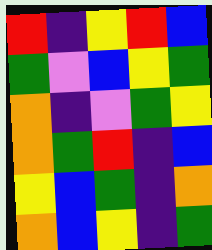[["red", "indigo", "yellow", "red", "blue"], ["green", "violet", "blue", "yellow", "green"], ["orange", "indigo", "violet", "green", "yellow"], ["orange", "green", "red", "indigo", "blue"], ["yellow", "blue", "green", "indigo", "orange"], ["orange", "blue", "yellow", "indigo", "green"]]